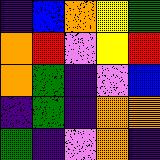[["indigo", "blue", "orange", "yellow", "green"], ["orange", "red", "violet", "yellow", "red"], ["orange", "green", "indigo", "violet", "blue"], ["indigo", "green", "indigo", "orange", "orange"], ["green", "indigo", "violet", "orange", "indigo"]]